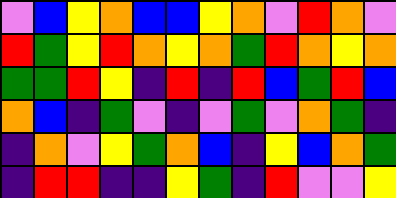[["violet", "blue", "yellow", "orange", "blue", "blue", "yellow", "orange", "violet", "red", "orange", "violet"], ["red", "green", "yellow", "red", "orange", "yellow", "orange", "green", "red", "orange", "yellow", "orange"], ["green", "green", "red", "yellow", "indigo", "red", "indigo", "red", "blue", "green", "red", "blue"], ["orange", "blue", "indigo", "green", "violet", "indigo", "violet", "green", "violet", "orange", "green", "indigo"], ["indigo", "orange", "violet", "yellow", "green", "orange", "blue", "indigo", "yellow", "blue", "orange", "green"], ["indigo", "red", "red", "indigo", "indigo", "yellow", "green", "indigo", "red", "violet", "violet", "yellow"]]